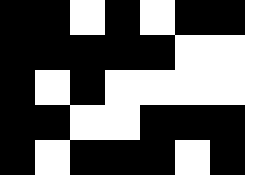[["black", "black", "white", "black", "white", "black", "black", "white"], ["black", "black", "black", "black", "black", "white", "white", "white"], ["black", "white", "black", "white", "white", "white", "white", "white"], ["black", "black", "white", "white", "black", "black", "black", "white"], ["black", "white", "black", "black", "black", "white", "black", "white"]]